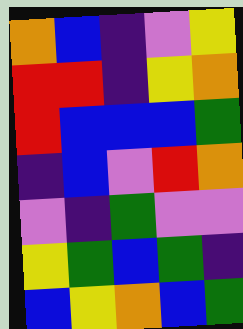[["orange", "blue", "indigo", "violet", "yellow"], ["red", "red", "indigo", "yellow", "orange"], ["red", "blue", "blue", "blue", "green"], ["indigo", "blue", "violet", "red", "orange"], ["violet", "indigo", "green", "violet", "violet"], ["yellow", "green", "blue", "green", "indigo"], ["blue", "yellow", "orange", "blue", "green"]]